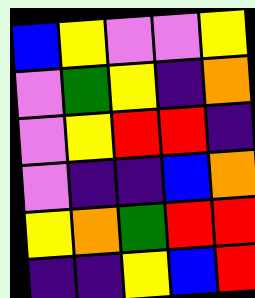[["blue", "yellow", "violet", "violet", "yellow"], ["violet", "green", "yellow", "indigo", "orange"], ["violet", "yellow", "red", "red", "indigo"], ["violet", "indigo", "indigo", "blue", "orange"], ["yellow", "orange", "green", "red", "red"], ["indigo", "indigo", "yellow", "blue", "red"]]